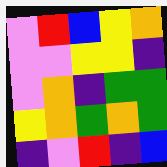[["violet", "red", "blue", "yellow", "orange"], ["violet", "violet", "yellow", "yellow", "indigo"], ["violet", "orange", "indigo", "green", "green"], ["yellow", "orange", "green", "orange", "green"], ["indigo", "violet", "red", "indigo", "blue"]]